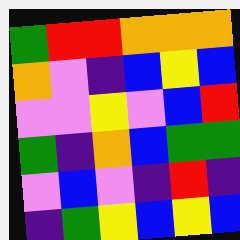[["green", "red", "red", "orange", "orange", "orange"], ["orange", "violet", "indigo", "blue", "yellow", "blue"], ["violet", "violet", "yellow", "violet", "blue", "red"], ["green", "indigo", "orange", "blue", "green", "green"], ["violet", "blue", "violet", "indigo", "red", "indigo"], ["indigo", "green", "yellow", "blue", "yellow", "blue"]]